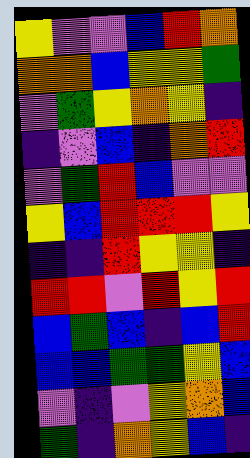[["yellow", "violet", "violet", "blue", "red", "orange"], ["orange", "orange", "blue", "yellow", "yellow", "green"], ["violet", "green", "yellow", "orange", "yellow", "indigo"], ["indigo", "violet", "blue", "indigo", "orange", "red"], ["violet", "green", "red", "blue", "violet", "violet"], ["yellow", "blue", "red", "red", "red", "yellow"], ["indigo", "indigo", "red", "yellow", "yellow", "indigo"], ["red", "red", "violet", "red", "yellow", "red"], ["blue", "green", "blue", "indigo", "blue", "red"], ["blue", "blue", "green", "green", "yellow", "blue"], ["violet", "indigo", "violet", "yellow", "orange", "blue"], ["green", "indigo", "orange", "yellow", "blue", "indigo"]]